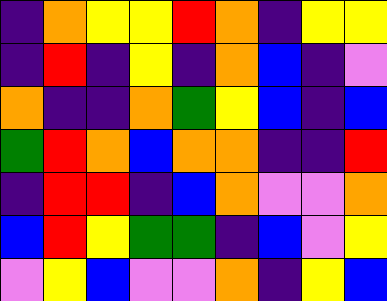[["indigo", "orange", "yellow", "yellow", "red", "orange", "indigo", "yellow", "yellow"], ["indigo", "red", "indigo", "yellow", "indigo", "orange", "blue", "indigo", "violet"], ["orange", "indigo", "indigo", "orange", "green", "yellow", "blue", "indigo", "blue"], ["green", "red", "orange", "blue", "orange", "orange", "indigo", "indigo", "red"], ["indigo", "red", "red", "indigo", "blue", "orange", "violet", "violet", "orange"], ["blue", "red", "yellow", "green", "green", "indigo", "blue", "violet", "yellow"], ["violet", "yellow", "blue", "violet", "violet", "orange", "indigo", "yellow", "blue"]]